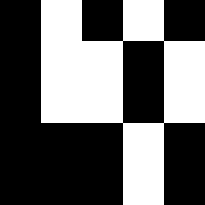[["black", "white", "black", "white", "black"], ["black", "white", "white", "black", "white"], ["black", "white", "white", "black", "white"], ["black", "black", "black", "white", "black"], ["black", "black", "black", "white", "black"]]